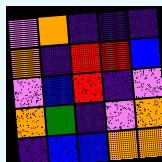[["violet", "orange", "indigo", "indigo", "indigo"], ["orange", "indigo", "red", "red", "blue"], ["violet", "blue", "red", "indigo", "violet"], ["orange", "green", "indigo", "violet", "orange"], ["indigo", "blue", "blue", "orange", "orange"]]